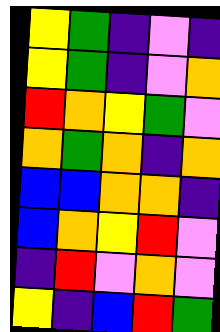[["yellow", "green", "indigo", "violet", "indigo"], ["yellow", "green", "indigo", "violet", "orange"], ["red", "orange", "yellow", "green", "violet"], ["orange", "green", "orange", "indigo", "orange"], ["blue", "blue", "orange", "orange", "indigo"], ["blue", "orange", "yellow", "red", "violet"], ["indigo", "red", "violet", "orange", "violet"], ["yellow", "indigo", "blue", "red", "green"]]